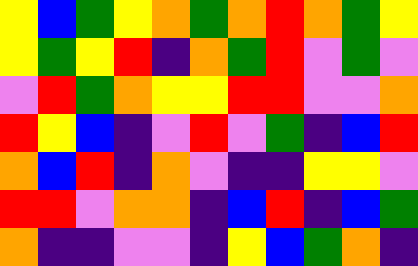[["yellow", "blue", "green", "yellow", "orange", "green", "orange", "red", "orange", "green", "yellow"], ["yellow", "green", "yellow", "red", "indigo", "orange", "green", "red", "violet", "green", "violet"], ["violet", "red", "green", "orange", "yellow", "yellow", "red", "red", "violet", "violet", "orange"], ["red", "yellow", "blue", "indigo", "violet", "red", "violet", "green", "indigo", "blue", "red"], ["orange", "blue", "red", "indigo", "orange", "violet", "indigo", "indigo", "yellow", "yellow", "violet"], ["red", "red", "violet", "orange", "orange", "indigo", "blue", "red", "indigo", "blue", "green"], ["orange", "indigo", "indigo", "violet", "violet", "indigo", "yellow", "blue", "green", "orange", "indigo"]]